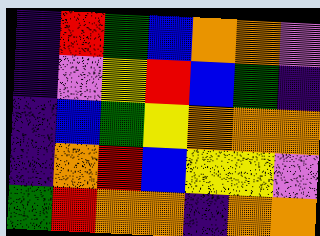[["indigo", "red", "green", "blue", "orange", "orange", "violet"], ["indigo", "violet", "yellow", "red", "blue", "green", "indigo"], ["indigo", "blue", "green", "yellow", "orange", "orange", "orange"], ["indigo", "orange", "red", "blue", "yellow", "yellow", "violet"], ["green", "red", "orange", "orange", "indigo", "orange", "orange"]]